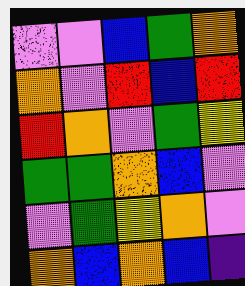[["violet", "violet", "blue", "green", "orange"], ["orange", "violet", "red", "blue", "red"], ["red", "orange", "violet", "green", "yellow"], ["green", "green", "orange", "blue", "violet"], ["violet", "green", "yellow", "orange", "violet"], ["orange", "blue", "orange", "blue", "indigo"]]